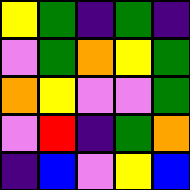[["yellow", "green", "indigo", "green", "indigo"], ["violet", "green", "orange", "yellow", "green"], ["orange", "yellow", "violet", "violet", "green"], ["violet", "red", "indigo", "green", "orange"], ["indigo", "blue", "violet", "yellow", "blue"]]